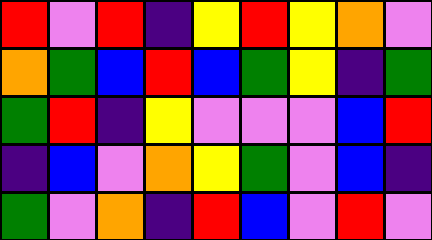[["red", "violet", "red", "indigo", "yellow", "red", "yellow", "orange", "violet"], ["orange", "green", "blue", "red", "blue", "green", "yellow", "indigo", "green"], ["green", "red", "indigo", "yellow", "violet", "violet", "violet", "blue", "red"], ["indigo", "blue", "violet", "orange", "yellow", "green", "violet", "blue", "indigo"], ["green", "violet", "orange", "indigo", "red", "blue", "violet", "red", "violet"]]